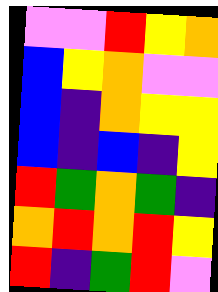[["violet", "violet", "red", "yellow", "orange"], ["blue", "yellow", "orange", "violet", "violet"], ["blue", "indigo", "orange", "yellow", "yellow"], ["blue", "indigo", "blue", "indigo", "yellow"], ["red", "green", "orange", "green", "indigo"], ["orange", "red", "orange", "red", "yellow"], ["red", "indigo", "green", "red", "violet"]]